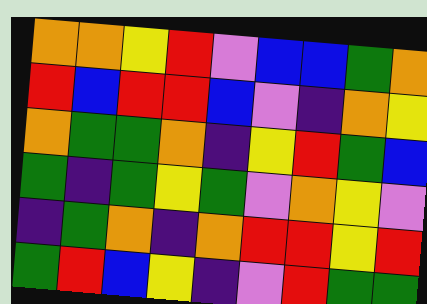[["orange", "orange", "yellow", "red", "violet", "blue", "blue", "green", "orange"], ["red", "blue", "red", "red", "blue", "violet", "indigo", "orange", "yellow"], ["orange", "green", "green", "orange", "indigo", "yellow", "red", "green", "blue"], ["green", "indigo", "green", "yellow", "green", "violet", "orange", "yellow", "violet"], ["indigo", "green", "orange", "indigo", "orange", "red", "red", "yellow", "red"], ["green", "red", "blue", "yellow", "indigo", "violet", "red", "green", "green"]]